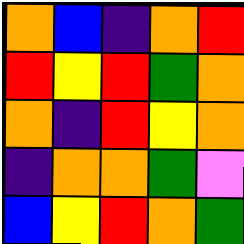[["orange", "blue", "indigo", "orange", "red"], ["red", "yellow", "red", "green", "orange"], ["orange", "indigo", "red", "yellow", "orange"], ["indigo", "orange", "orange", "green", "violet"], ["blue", "yellow", "red", "orange", "green"]]